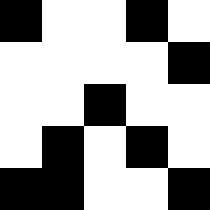[["black", "white", "white", "black", "white"], ["white", "white", "white", "white", "black"], ["white", "white", "black", "white", "white"], ["white", "black", "white", "black", "white"], ["black", "black", "white", "white", "black"]]